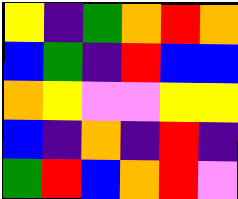[["yellow", "indigo", "green", "orange", "red", "orange"], ["blue", "green", "indigo", "red", "blue", "blue"], ["orange", "yellow", "violet", "violet", "yellow", "yellow"], ["blue", "indigo", "orange", "indigo", "red", "indigo"], ["green", "red", "blue", "orange", "red", "violet"]]